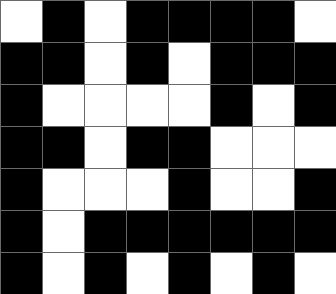[["white", "black", "white", "black", "black", "black", "black", "white"], ["black", "black", "white", "black", "white", "black", "black", "black"], ["black", "white", "white", "white", "white", "black", "white", "black"], ["black", "black", "white", "black", "black", "white", "white", "white"], ["black", "white", "white", "white", "black", "white", "white", "black"], ["black", "white", "black", "black", "black", "black", "black", "black"], ["black", "white", "black", "white", "black", "white", "black", "white"]]